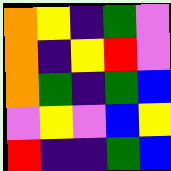[["orange", "yellow", "indigo", "green", "violet"], ["orange", "indigo", "yellow", "red", "violet"], ["orange", "green", "indigo", "green", "blue"], ["violet", "yellow", "violet", "blue", "yellow"], ["red", "indigo", "indigo", "green", "blue"]]